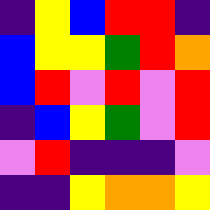[["indigo", "yellow", "blue", "red", "red", "indigo"], ["blue", "yellow", "yellow", "green", "red", "orange"], ["blue", "red", "violet", "red", "violet", "red"], ["indigo", "blue", "yellow", "green", "violet", "red"], ["violet", "red", "indigo", "indigo", "indigo", "violet"], ["indigo", "indigo", "yellow", "orange", "orange", "yellow"]]